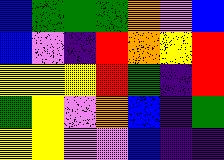[["blue", "green", "green", "green", "orange", "violet", "blue"], ["blue", "violet", "indigo", "red", "orange", "yellow", "red"], ["yellow", "yellow", "yellow", "red", "green", "indigo", "red"], ["green", "yellow", "violet", "orange", "blue", "indigo", "green"], ["yellow", "yellow", "violet", "violet", "blue", "indigo", "indigo"]]